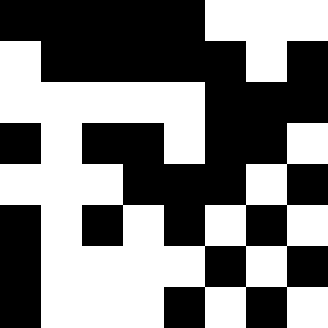[["black", "black", "black", "black", "black", "white", "white", "white"], ["white", "black", "black", "black", "black", "black", "white", "black"], ["white", "white", "white", "white", "white", "black", "black", "black"], ["black", "white", "black", "black", "white", "black", "black", "white"], ["white", "white", "white", "black", "black", "black", "white", "black"], ["black", "white", "black", "white", "black", "white", "black", "white"], ["black", "white", "white", "white", "white", "black", "white", "black"], ["black", "white", "white", "white", "black", "white", "black", "white"]]